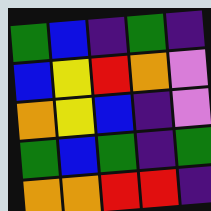[["green", "blue", "indigo", "green", "indigo"], ["blue", "yellow", "red", "orange", "violet"], ["orange", "yellow", "blue", "indigo", "violet"], ["green", "blue", "green", "indigo", "green"], ["orange", "orange", "red", "red", "indigo"]]